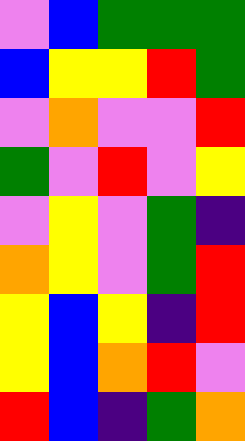[["violet", "blue", "green", "green", "green"], ["blue", "yellow", "yellow", "red", "green"], ["violet", "orange", "violet", "violet", "red"], ["green", "violet", "red", "violet", "yellow"], ["violet", "yellow", "violet", "green", "indigo"], ["orange", "yellow", "violet", "green", "red"], ["yellow", "blue", "yellow", "indigo", "red"], ["yellow", "blue", "orange", "red", "violet"], ["red", "blue", "indigo", "green", "orange"]]